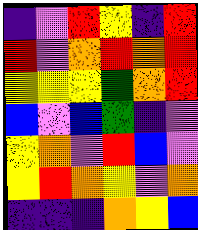[["indigo", "violet", "red", "yellow", "indigo", "red"], ["red", "violet", "orange", "red", "orange", "red"], ["yellow", "yellow", "yellow", "green", "orange", "red"], ["blue", "violet", "blue", "green", "indigo", "violet"], ["yellow", "orange", "violet", "red", "blue", "violet"], ["yellow", "red", "orange", "yellow", "violet", "orange"], ["indigo", "indigo", "indigo", "orange", "yellow", "blue"]]